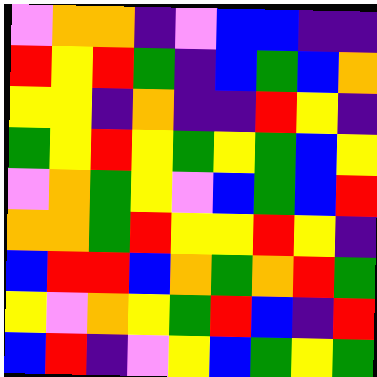[["violet", "orange", "orange", "indigo", "violet", "blue", "blue", "indigo", "indigo"], ["red", "yellow", "red", "green", "indigo", "blue", "green", "blue", "orange"], ["yellow", "yellow", "indigo", "orange", "indigo", "indigo", "red", "yellow", "indigo"], ["green", "yellow", "red", "yellow", "green", "yellow", "green", "blue", "yellow"], ["violet", "orange", "green", "yellow", "violet", "blue", "green", "blue", "red"], ["orange", "orange", "green", "red", "yellow", "yellow", "red", "yellow", "indigo"], ["blue", "red", "red", "blue", "orange", "green", "orange", "red", "green"], ["yellow", "violet", "orange", "yellow", "green", "red", "blue", "indigo", "red"], ["blue", "red", "indigo", "violet", "yellow", "blue", "green", "yellow", "green"]]